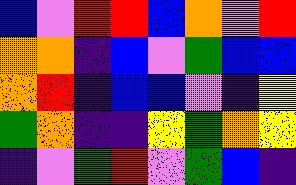[["blue", "violet", "red", "red", "blue", "orange", "violet", "red"], ["orange", "orange", "indigo", "blue", "violet", "green", "blue", "blue"], ["orange", "red", "indigo", "blue", "blue", "violet", "indigo", "yellow"], ["green", "orange", "indigo", "indigo", "yellow", "green", "orange", "yellow"], ["indigo", "violet", "green", "red", "violet", "green", "blue", "indigo"]]